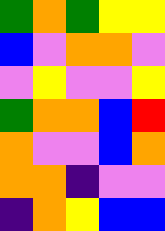[["green", "orange", "green", "yellow", "yellow"], ["blue", "violet", "orange", "orange", "violet"], ["violet", "yellow", "violet", "violet", "yellow"], ["green", "orange", "orange", "blue", "red"], ["orange", "violet", "violet", "blue", "orange"], ["orange", "orange", "indigo", "violet", "violet"], ["indigo", "orange", "yellow", "blue", "blue"]]